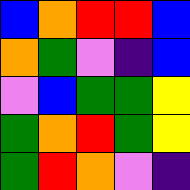[["blue", "orange", "red", "red", "blue"], ["orange", "green", "violet", "indigo", "blue"], ["violet", "blue", "green", "green", "yellow"], ["green", "orange", "red", "green", "yellow"], ["green", "red", "orange", "violet", "indigo"]]